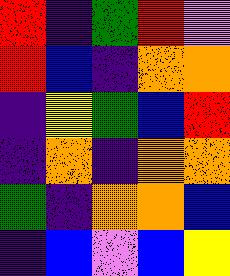[["red", "indigo", "green", "red", "violet"], ["red", "blue", "indigo", "orange", "orange"], ["indigo", "yellow", "green", "blue", "red"], ["indigo", "orange", "indigo", "orange", "orange"], ["green", "indigo", "orange", "orange", "blue"], ["indigo", "blue", "violet", "blue", "yellow"]]